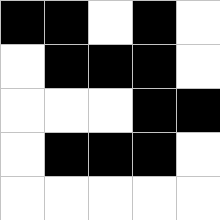[["black", "black", "white", "black", "white"], ["white", "black", "black", "black", "white"], ["white", "white", "white", "black", "black"], ["white", "black", "black", "black", "white"], ["white", "white", "white", "white", "white"]]